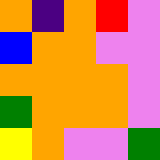[["orange", "indigo", "orange", "red", "violet"], ["blue", "orange", "orange", "violet", "violet"], ["orange", "orange", "orange", "orange", "violet"], ["green", "orange", "orange", "orange", "violet"], ["yellow", "orange", "violet", "violet", "green"]]